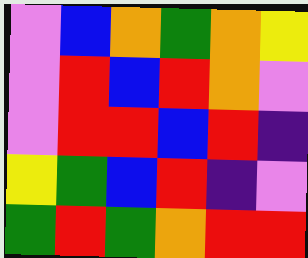[["violet", "blue", "orange", "green", "orange", "yellow"], ["violet", "red", "blue", "red", "orange", "violet"], ["violet", "red", "red", "blue", "red", "indigo"], ["yellow", "green", "blue", "red", "indigo", "violet"], ["green", "red", "green", "orange", "red", "red"]]